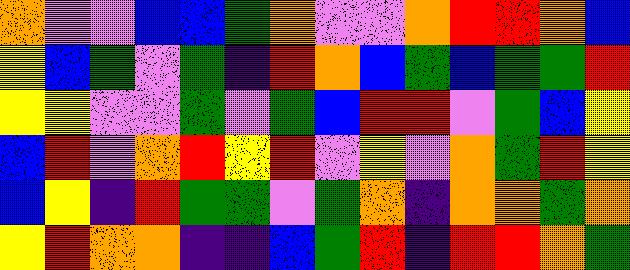[["orange", "violet", "violet", "blue", "blue", "green", "orange", "violet", "violet", "orange", "red", "red", "orange", "blue"], ["yellow", "blue", "green", "violet", "green", "indigo", "red", "orange", "blue", "green", "blue", "green", "green", "red"], ["yellow", "yellow", "violet", "violet", "green", "violet", "green", "blue", "red", "red", "violet", "green", "blue", "yellow"], ["blue", "red", "violet", "orange", "red", "yellow", "red", "violet", "yellow", "violet", "orange", "green", "red", "yellow"], ["blue", "yellow", "indigo", "red", "green", "green", "violet", "green", "orange", "indigo", "orange", "orange", "green", "orange"], ["yellow", "red", "orange", "orange", "indigo", "indigo", "blue", "green", "red", "indigo", "red", "red", "orange", "green"]]